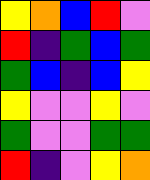[["yellow", "orange", "blue", "red", "violet"], ["red", "indigo", "green", "blue", "green"], ["green", "blue", "indigo", "blue", "yellow"], ["yellow", "violet", "violet", "yellow", "violet"], ["green", "violet", "violet", "green", "green"], ["red", "indigo", "violet", "yellow", "orange"]]